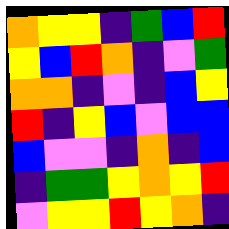[["orange", "yellow", "yellow", "indigo", "green", "blue", "red"], ["yellow", "blue", "red", "orange", "indigo", "violet", "green"], ["orange", "orange", "indigo", "violet", "indigo", "blue", "yellow"], ["red", "indigo", "yellow", "blue", "violet", "blue", "blue"], ["blue", "violet", "violet", "indigo", "orange", "indigo", "blue"], ["indigo", "green", "green", "yellow", "orange", "yellow", "red"], ["violet", "yellow", "yellow", "red", "yellow", "orange", "indigo"]]